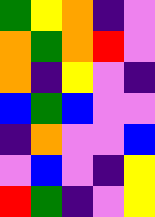[["green", "yellow", "orange", "indigo", "violet"], ["orange", "green", "orange", "red", "violet"], ["orange", "indigo", "yellow", "violet", "indigo"], ["blue", "green", "blue", "violet", "violet"], ["indigo", "orange", "violet", "violet", "blue"], ["violet", "blue", "violet", "indigo", "yellow"], ["red", "green", "indigo", "violet", "yellow"]]